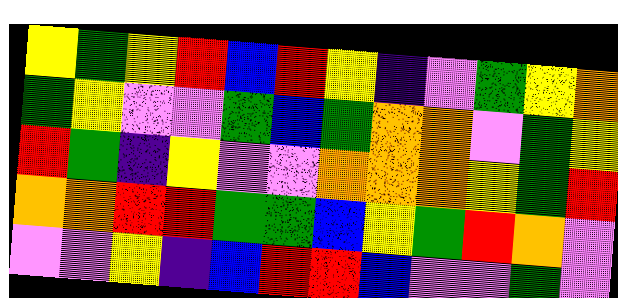[["yellow", "green", "yellow", "red", "blue", "red", "yellow", "indigo", "violet", "green", "yellow", "orange"], ["green", "yellow", "violet", "violet", "green", "blue", "green", "orange", "orange", "violet", "green", "yellow"], ["red", "green", "indigo", "yellow", "violet", "violet", "orange", "orange", "orange", "yellow", "green", "red"], ["orange", "orange", "red", "red", "green", "green", "blue", "yellow", "green", "red", "orange", "violet"], ["violet", "violet", "yellow", "indigo", "blue", "red", "red", "blue", "violet", "violet", "green", "violet"]]